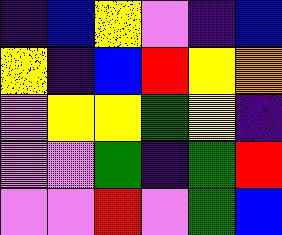[["indigo", "blue", "yellow", "violet", "indigo", "blue"], ["yellow", "indigo", "blue", "red", "yellow", "orange"], ["violet", "yellow", "yellow", "green", "yellow", "indigo"], ["violet", "violet", "green", "indigo", "green", "red"], ["violet", "violet", "red", "violet", "green", "blue"]]